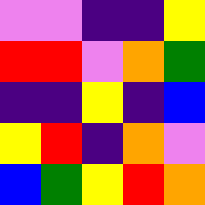[["violet", "violet", "indigo", "indigo", "yellow"], ["red", "red", "violet", "orange", "green"], ["indigo", "indigo", "yellow", "indigo", "blue"], ["yellow", "red", "indigo", "orange", "violet"], ["blue", "green", "yellow", "red", "orange"]]